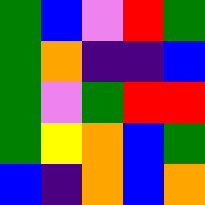[["green", "blue", "violet", "red", "green"], ["green", "orange", "indigo", "indigo", "blue"], ["green", "violet", "green", "red", "red"], ["green", "yellow", "orange", "blue", "green"], ["blue", "indigo", "orange", "blue", "orange"]]